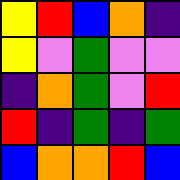[["yellow", "red", "blue", "orange", "indigo"], ["yellow", "violet", "green", "violet", "violet"], ["indigo", "orange", "green", "violet", "red"], ["red", "indigo", "green", "indigo", "green"], ["blue", "orange", "orange", "red", "blue"]]